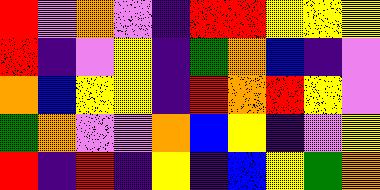[["red", "violet", "orange", "violet", "indigo", "red", "red", "yellow", "yellow", "yellow"], ["red", "indigo", "violet", "yellow", "indigo", "green", "orange", "blue", "indigo", "violet"], ["orange", "blue", "yellow", "yellow", "indigo", "red", "orange", "red", "yellow", "violet"], ["green", "orange", "violet", "violet", "orange", "blue", "yellow", "indigo", "violet", "yellow"], ["red", "indigo", "red", "indigo", "yellow", "indigo", "blue", "yellow", "green", "orange"]]